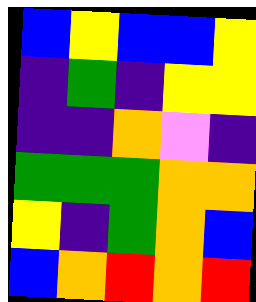[["blue", "yellow", "blue", "blue", "yellow"], ["indigo", "green", "indigo", "yellow", "yellow"], ["indigo", "indigo", "orange", "violet", "indigo"], ["green", "green", "green", "orange", "orange"], ["yellow", "indigo", "green", "orange", "blue"], ["blue", "orange", "red", "orange", "red"]]